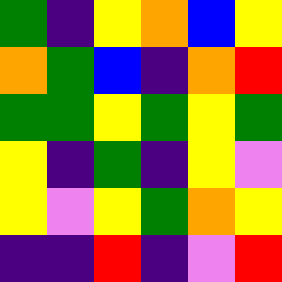[["green", "indigo", "yellow", "orange", "blue", "yellow"], ["orange", "green", "blue", "indigo", "orange", "red"], ["green", "green", "yellow", "green", "yellow", "green"], ["yellow", "indigo", "green", "indigo", "yellow", "violet"], ["yellow", "violet", "yellow", "green", "orange", "yellow"], ["indigo", "indigo", "red", "indigo", "violet", "red"]]